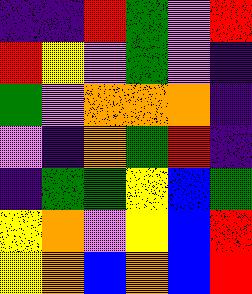[["indigo", "indigo", "red", "green", "violet", "red"], ["red", "yellow", "violet", "green", "violet", "indigo"], ["green", "violet", "orange", "orange", "orange", "indigo"], ["violet", "indigo", "orange", "green", "red", "indigo"], ["indigo", "green", "green", "yellow", "blue", "green"], ["yellow", "orange", "violet", "yellow", "blue", "red"], ["yellow", "orange", "blue", "orange", "blue", "red"]]